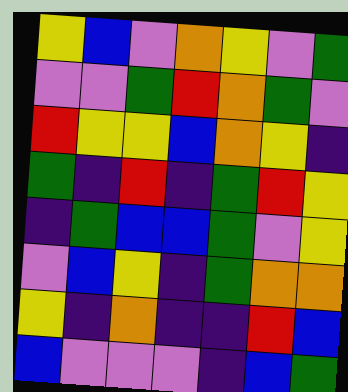[["yellow", "blue", "violet", "orange", "yellow", "violet", "green"], ["violet", "violet", "green", "red", "orange", "green", "violet"], ["red", "yellow", "yellow", "blue", "orange", "yellow", "indigo"], ["green", "indigo", "red", "indigo", "green", "red", "yellow"], ["indigo", "green", "blue", "blue", "green", "violet", "yellow"], ["violet", "blue", "yellow", "indigo", "green", "orange", "orange"], ["yellow", "indigo", "orange", "indigo", "indigo", "red", "blue"], ["blue", "violet", "violet", "violet", "indigo", "blue", "green"]]